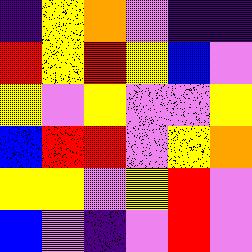[["indigo", "yellow", "orange", "violet", "indigo", "indigo"], ["red", "yellow", "red", "yellow", "blue", "violet"], ["yellow", "violet", "yellow", "violet", "violet", "yellow"], ["blue", "red", "red", "violet", "yellow", "orange"], ["yellow", "yellow", "violet", "yellow", "red", "violet"], ["blue", "violet", "indigo", "violet", "red", "violet"]]